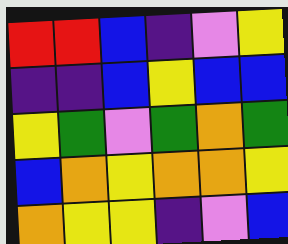[["red", "red", "blue", "indigo", "violet", "yellow"], ["indigo", "indigo", "blue", "yellow", "blue", "blue"], ["yellow", "green", "violet", "green", "orange", "green"], ["blue", "orange", "yellow", "orange", "orange", "yellow"], ["orange", "yellow", "yellow", "indigo", "violet", "blue"]]